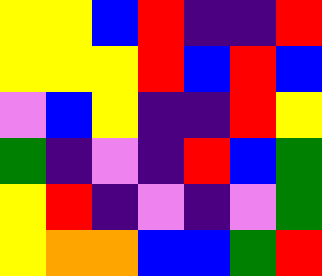[["yellow", "yellow", "blue", "red", "indigo", "indigo", "red"], ["yellow", "yellow", "yellow", "red", "blue", "red", "blue"], ["violet", "blue", "yellow", "indigo", "indigo", "red", "yellow"], ["green", "indigo", "violet", "indigo", "red", "blue", "green"], ["yellow", "red", "indigo", "violet", "indigo", "violet", "green"], ["yellow", "orange", "orange", "blue", "blue", "green", "red"]]